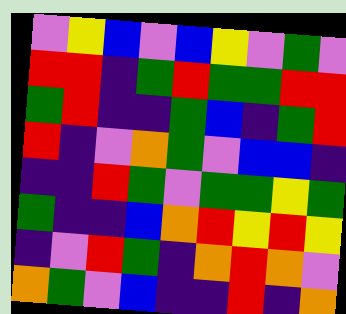[["violet", "yellow", "blue", "violet", "blue", "yellow", "violet", "green", "violet"], ["red", "red", "indigo", "green", "red", "green", "green", "red", "red"], ["green", "red", "indigo", "indigo", "green", "blue", "indigo", "green", "red"], ["red", "indigo", "violet", "orange", "green", "violet", "blue", "blue", "indigo"], ["indigo", "indigo", "red", "green", "violet", "green", "green", "yellow", "green"], ["green", "indigo", "indigo", "blue", "orange", "red", "yellow", "red", "yellow"], ["indigo", "violet", "red", "green", "indigo", "orange", "red", "orange", "violet"], ["orange", "green", "violet", "blue", "indigo", "indigo", "red", "indigo", "orange"]]